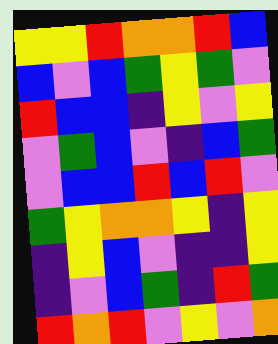[["yellow", "yellow", "red", "orange", "orange", "red", "blue"], ["blue", "violet", "blue", "green", "yellow", "green", "violet"], ["red", "blue", "blue", "indigo", "yellow", "violet", "yellow"], ["violet", "green", "blue", "violet", "indigo", "blue", "green"], ["violet", "blue", "blue", "red", "blue", "red", "violet"], ["green", "yellow", "orange", "orange", "yellow", "indigo", "yellow"], ["indigo", "yellow", "blue", "violet", "indigo", "indigo", "yellow"], ["indigo", "violet", "blue", "green", "indigo", "red", "green"], ["red", "orange", "red", "violet", "yellow", "violet", "orange"]]